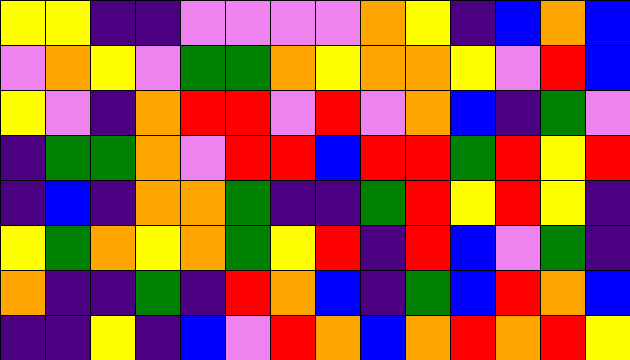[["yellow", "yellow", "indigo", "indigo", "violet", "violet", "violet", "violet", "orange", "yellow", "indigo", "blue", "orange", "blue"], ["violet", "orange", "yellow", "violet", "green", "green", "orange", "yellow", "orange", "orange", "yellow", "violet", "red", "blue"], ["yellow", "violet", "indigo", "orange", "red", "red", "violet", "red", "violet", "orange", "blue", "indigo", "green", "violet"], ["indigo", "green", "green", "orange", "violet", "red", "red", "blue", "red", "red", "green", "red", "yellow", "red"], ["indigo", "blue", "indigo", "orange", "orange", "green", "indigo", "indigo", "green", "red", "yellow", "red", "yellow", "indigo"], ["yellow", "green", "orange", "yellow", "orange", "green", "yellow", "red", "indigo", "red", "blue", "violet", "green", "indigo"], ["orange", "indigo", "indigo", "green", "indigo", "red", "orange", "blue", "indigo", "green", "blue", "red", "orange", "blue"], ["indigo", "indigo", "yellow", "indigo", "blue", "violet", "red", "orange", "blue", "orange", "red", "orange", "red", "yellow"]]